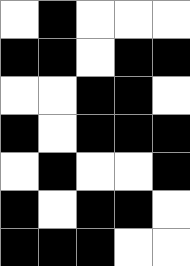[["white", "black", "white", "white", "white"], ["black", "black", "white", "black", "black"], ["white", "white", "black", "black", "white"], ["black", "white", "black", "black", "black"], ["white", "black", "white", "white", "black"], ["black", "white", "black", "black", "white"], ["black", "black", "black", "white", "white"]]